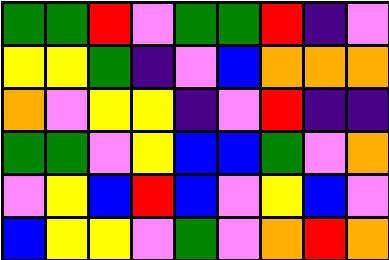[["green", "green", "red", "violet", "green", "green", "red", "indigo", "violet"], ["yellow", "yellow", "green", "indigo", "violet", "blue", "orange", "orange", "orange"], ["orange", "violet", "yellow", "yellow", "indigo", "violet", "red", "indigo", "indigo"], ["green", "green", "violet", "yellow", "blue", "blue", "green", "violet", "orange"], ["violet", "yellow", "blue", "red", "blue", "violet", "yellow", "blue", "violet"], ["blue", "yellow", "yellow", "violet", "green", "violet", "orange", "red", "orange"]]